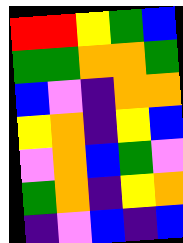[["red", "red", "yellow", "green", "blue"], ["green", "green", "orange", "orange", "green"], ["blue", "violet", "indigo", "orange", "orange"], ["yellow", "orange", "indigo", "yellow", "blue"], ["violet", "orange", "blue", "green", "violet"], ["green", "orange", "indigo", "yellow", "orange"], ["indigo", "violet", "blue", "indigo", "blue"]]